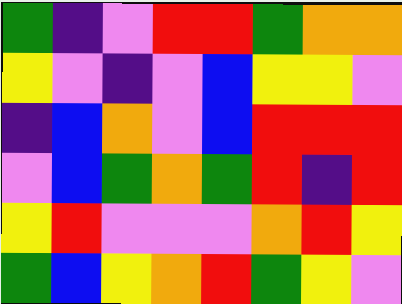[["green", "indigo", "violet", "red", "red", "green", "orange", "orange"], ["yellow", "violet", "indigo", "violet", "blue", "yellow", "yellow", "violet"], ["indigo", "blue", "orange", "violet", "blue", "red", "red", "red"], ["violet", "blue", "green", "orange", "green", "red", "indigo", "red"], ["yellow", "red", "violet", "violet", "violet", "orange", "red", "yellow"], ["green", "blue", "yellow", "orange", "red", "green", "yellow", "violet"]]